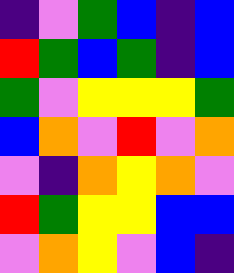[["indigo", "violet", "green", "blue", "indigo", "blue"], ["red", "green", "blue", "green", "indigo", "blue"], ["green", "violet", "yellow", "yellow", "yellow", "green"], ["blue", "orange", "violet", "red", "violet", "orange"], ["violet", "indigo", "orange", "yellow", "orange", "violet"], ["red", "green", "yellow", "yellow", "blue", "blue"], ["violet", "orange", "yellow", "violet", "blue", "indigo"]]